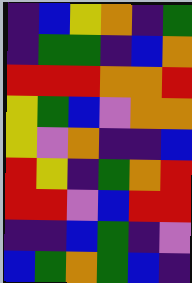[["indigo", "blue", "yellow", "orange", "indigo", "green"], ["indigo", "green", "green", "indigo", "blue", "orange"], ["red", "red", "red", "orange", "orange", "red"], ["yellow", "green", "blue", "violet", "orange", "orange"], ["yellow", "violet", "orange", "indigo", "indigo", "blue"], ["red", "yellow", "indigo", "green", "orange", "red"], ["red", "red", "violet", "blue", "red", "red"], ["indigo", "indigo", "blue", "green", "indigo", "violet"], ["blue", "green", "orange", "green", "blue", "indigo"]]